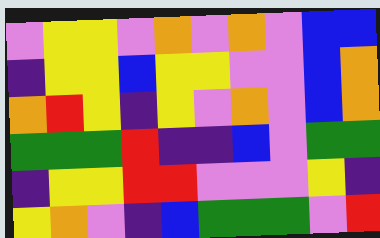[["violet", "yellow", "yellow", "violet", "orange", "violet", "orange", "violet", "blue", "blue"], ["indigo", "yellow", "yellow", "blue", "yellow", "yellow", "violet", "violet", "blue", "orange"], ["orange", "red", "yellow", "indigo", "yellow", "violet", "orange", "violet", "blue", "orange"], ["green", "green", "green", "red", "indigo", "indigo", "blue", "violet", "green", "green"], ["indigo", "yellow", "yellow", "red", "red", "violet", "violet", "violet", "yellow", "indigo"], ["yellow", "orange", "violet", "indigo", "blue", "green", "green", "green", "violet", "red"]]